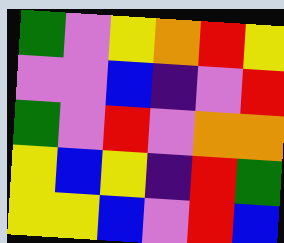[["green", "violet", "yellow", "orange", "red", "yellow"], ["violet", "violet", "blue", "indigo", "violet", "red"], ["green", "violet", "red", "violet", "orange", "orange"], ["yellow", "blue", "yellow", "indigo", "red", "green"], ["yellow", "yellow", "blue", "violet", "red", "blue"]]